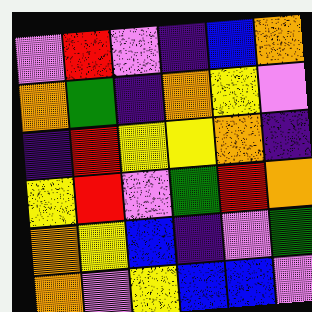[["violet", "red", "violet", "indigo", "blue", "orange"], ["orange", "green", "indigo", "orange", "yellow", "violet"], ["indigo", "red", "yellow", "yellow", "orange", "indigo"], ["yellow", "red", "violet", "green", "red", "orange"], ["orange", "yellow", "blue", "indigo", "violet", "green"], ["orange", "violet", "yellow", "blue", "blue", "violet"]]